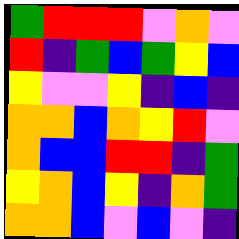[["green", "red", "red", "red", "violet", "orange", "violet"], ["red", "indigo", "green", "blue", "green", "yellow", "blue"], ["yellow", "violet", "violet", "yellow", "indigo", "blue", "indigo"], ["orange", "orange", "blue", "orange", "yellow", "red", "violet"], ["orange", "blue", "blue", "red", "red", "indigo", "green"], ["yellow", "orange", "blue", "yellow", "indigo", "orange", "green"], ["orange", "orange", "blue", "violet", "blue", "violet", "indigo"]]